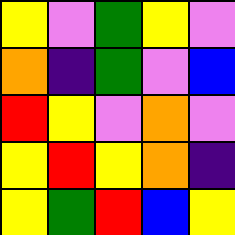[["yellow", "violet", "green", "yellow", "violet"], ["orange", "indigo", "green", "violet", "blue"], ["red", "yellow", "violet", "orange", "violet"], ["yellow", "red", "yellow", "orange", "indigo"], ["yellow", "green", "red", "blue", "yellow"]]